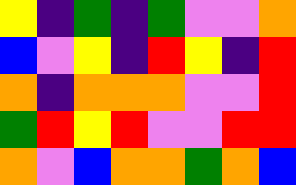[["yellow", "indigo", "green", "indigo", "green", "violet", "violet", "orange"], ["blue", "violet", "yellow", "indigo", "red", "yellow", "indigo", "red"], ["orange", "indigo", "orange", "orange", "orange", "violet", "violet", "red"], ["green", "red", "yellow", "red", "violet", "violet", "red", "red"], ["orange", "violet", "blue", "orange", "orange", "green", "orange", "blue"]]